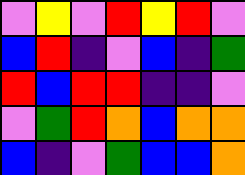[["violet", "yellow", "violet", "red", "yellow", "red", "violet"], ["blue", "red", "indigo", "violet", "blue", "indigo", "green"], ["red", "blue", "red", "red", "indigo", "indigo", "violet"], ["violet", "green", "red", "orange", "blue", "orange", "orange"], ["blue", "indigo", "violet", "green", "blue", "blue", "orange"]]